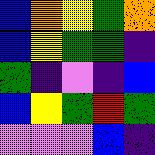[["blue", "orange", "yellow", "green", "orange"], ["blue", "yellow", "green", "green", "indigo"], ["green", "indigo", "violet", "indigo", "blue"], ["blue", "yellow", "green", "red", "green"], ["violet", "violet", "violet", "blue", "indigo"]]